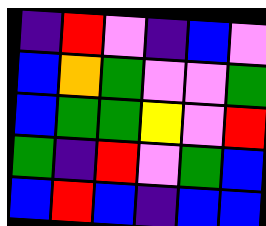[["indigo", "red", "violet", "indigo", "blue", "violet"], ["blue", "orange", "green", "violet", "violet", "green"], ["blue", "green", "green", "yellow", "violet", "red"], ["green", "indigo", "red", "violet", "green", "blue"], ["blue", "red", "blue", "indigo", "blue", "blue"]]